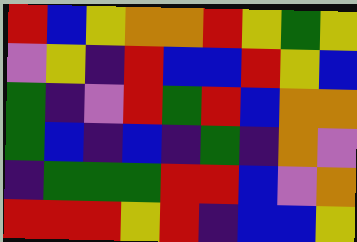[["red", "blue", "yellow", "orange", "orange", "red", "yellow", "green", "yellow"], ["violet", "yellow", "indigo", "red", "blue", "blue", "red", "yellow", "blue"], ["green", "indigo", "violet", "red", "green", "red", "blue", "orange", "orange"], ["green", "blue", "indigo", "blue", "indigo", "green", "indigo", "orange", "violet"], ["indigo", "green", "green", "green", "red", "red", "blue", "violet", "orange"], ["red", "red", "red", "yellow", "red", "indigo", "blue", "blue", "yellow"]]